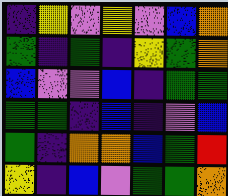[["indigo", "yellow", "violet", "yellow", "violet", "blue", "orange"], ["green", "indigo", "green", "indigo", "yellow", "green", "orange"], ["blue", "violet", "violet", "blue", "indigo", "green", "green"], ["green", "green", "indigo", "blue", "indigo", "violet", "blue"], ["green", "indigo", "orange", "orange", "blue", "green", "red"], ["yellow", "indigo", "blue", "violet", "green", "green", "orange"]]